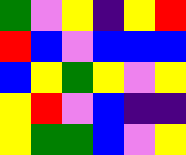[["green", "violet", "yellow", "indigo", "yellow", "red"], ["red", "blue", "violet", "blue", "blue", "blue"], ["blue", "yellow", "green", "yellow", "violet", "yellow"], ["yellow", "red", "violet", "blue", "indigo", "indigo"], ["yellow", "green", "green", "blue", "violet", "yellow"]]